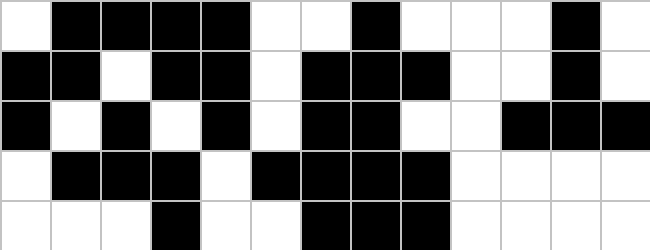[["white", "black", "black", "black", "black", "white", "white", "black", "white", "white", "white", "black", "white"], ["black", "black", "white", "black", "black", "white", "black", "black", "black", "white", "white", "black", "white"], ["black", "white", "black", "white", "black", "white", "black", "black", "white", "white", "black", "black", "black"], ["white", "black", "black", "black", "white", "black", "black", "black", "black", "white", "white", "white", "white"], ["white", "white", "white", "black", "white", "white", "black", "black", "black", "white", "white", "white", "white"]]